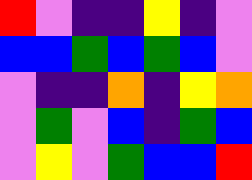[["red", "violet", "indigo", "indigo", "yellow", "indigo", "violet"], ["blue", "blue", "green", "blue", "green", "blue", "violet"], ["violet", "indigo", "indigo", "orange", "indigo", "yellow", "orange"], ["violet", "green", "violet", "blue", "indigo", "green", "blue"], ["violet", "yellow", "violet", "green", "blue", "blue", "red"]]